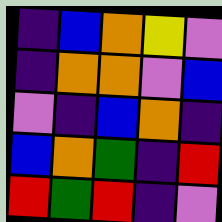[["indigo", "blue", "orange", "yellow", "violet"], ["indigo", "orange", "orange", "violet", "blue"], ["violet", "indigo", "blue", "orange", "indigo"], ["blue", "orange", "green", "indigo", "red"], ["red", "green", "red", "indigo", "violet"]]